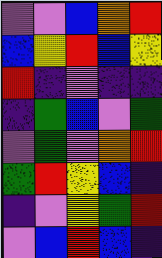[["violet", "violet", "blue", "orange", "red"], ["blue", "yellow", "red", "blue", "yellow"], ["red", "indigo", "violet", "indigo", "indigo"], ["indigo", "green", "blue", "violet", "green"], ["violet", "green", "violet", "orange", "red"], ["green", "red", "yellow", "blue", "indigo"], ["indigo", "violet", "yellow", "green", "red"], ["violet", "blue", "red", "blue", "indigo"]]